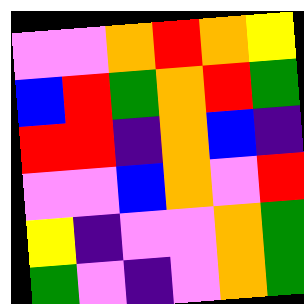[["violet", "violet", "orange", "red", "orange", "yellow"], ["blue", "red", "green", "orange", "red", "green"], ["red", "red", "indigo", "orange", "blue", "indigo"], ["violet", "violet", "blue", "orange", "violet", "red"], ["yellow", "indigo", "violet", "violet", "orange", "green"], ["green", "violet", "indigo", "violet", "orange", "green"]]